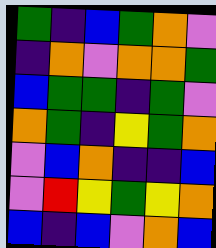[["green", "indigo", "blue", "green", "orange", "violet"], ["indigo", "orange", "violet", "orange", "orange", "green"], ["blue", "green", "green", "indigo", "green", "violet"], ["orange", "green", "indigo", "yellow", "green", "orange"], ["violet", "blue", "orange", "indigo", "indigo", "blue"], ["violet", "red", "yellow", "green", "yellow", "orange"], ["blue", "indigo", "blue", "violet", "orange", "blue"]]